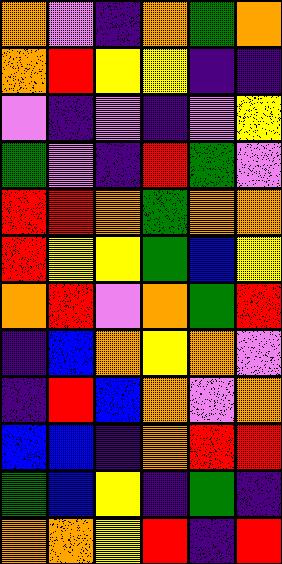[["orange", "violet", "indigo", "orange", "green", "orange"], ["orange", "red", "yellow", "yellow", "indigo", "indigo"], ["violet", "indigo", "violet", "indigo", "violet", "yellow"], ["green", "violet", "indigo", "red", "green", "violet"], ["red", "red", "orange", "green", "orange", "orange"], ["red", "yellow", "yellow", "green", "blue", "yellow"], ["orange", "red", "violet", "orange", "green", "red"], ["indigo", "blue", "orange", "yellow", "orange", "violet"], ["indigo", "red", "blue", "orange", "violet", "orange"], ["blue", "blue", "indigo", "orange", "red", "red"], ["green", "blue", "yellow", "indigo", "green", "indigo"], ["orange", "orange", "yellow", "red", "indigo", "red"]]